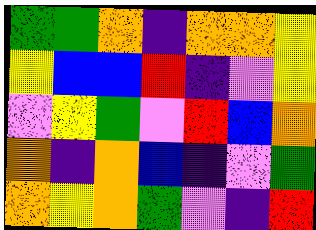[["green", "green", "orange", "indigo", "orange", "orange", "yellow"], ["yellow", "blue", "blue", "red", "indigo", "violet", "yellow"], ["violet", "yellow", "green", "violet", "red", "blue", "orange"], ["orange", "indigo", "orange", "blue", "indigo", "violet", "green"], ["orange", "yellow", "orange", "green", "violet", "indigo", "red"]]